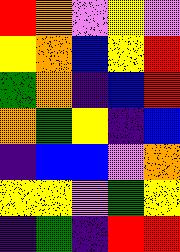[["red", "orange", "violet", "yellow", "violet"], ["yellow", "orange", "blue", "yellow", "red"], ["green", "orange", "indigo", "blue", "red"], ["orange", "green", "yellow", "indigo", "blue"], ["indigo", "blue", "blue", "violet", "orange"], ["yellow", "yellow", "violet", "green", "yellow"], ["indigo", "green", "indigo", "red", "red"]]